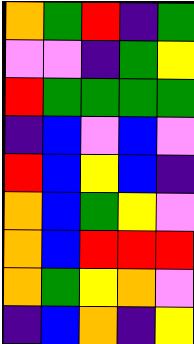[["orange", "green", "red", "indigo", "green"], ["violet", "violet", "indigo", "green", "yellow"], ["red", "green", "green", "green", "green"], ["indigo", "blue", "violet", "blue", "violet"], ["red", "blue", "yellow", "blue", "indigo"], ["orange", "blue", "green", "yellow", "violet"], ["orange", "blue", "red", "red", "red"], ["orange", "green", "yellow", "orange", "violet"], ["indigo", "blue", "orange", "indigo", "yellow"]]